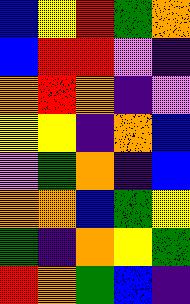[["blue", "yellow", "red", "green", "orange"], ["blue", "red", "red", "violet", "indigo"], ["orange", "red", "orange", "indigo", "violet"], ["yellow", "yellow", "indigo", "orange", "blue"], ["violet", "green", "orange", "indigo", "blue"], ["orange", "orange", "blue", "green", "yellow"], ["green", "indigo", "orange", "yellow", "green"], ["red", "orange", "green", "blue", "indigo"]]